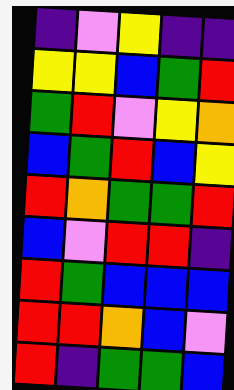[["indigo", "violet", "yellow", "indigo", "indigo"], ["yellow", "yellow", "blue", "green", "red"], ["green", "red", "violet", "yellow", "orange"], ["blue", "green", "red", "blue", "yellow"], ["red", "orange", "green", "green", "red"], ["blue", "violet", "red", "red", "indigo"], ["red", "green", "blue", "blue", "blue"], ["red", "red", "orange", "blue", "violet"], ["red", "indigo", "green", "green", "blue"]]